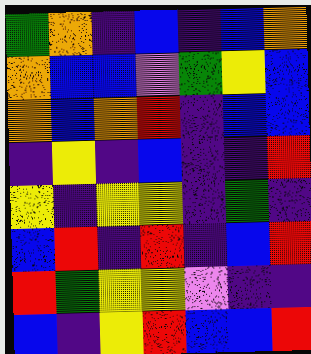[["green", "orange", "indigo", "blue", "indigo", "blue", "orange"], ["orange", "blue", "blue", "violet", "green", "yellow", "blue"], ["orange", "blue", "orange", "red", "indigo", "blue", "blue"], ["indigo", "yellow", "indigo", "blue", "indigo", "indigo", "red"], ["yellow", "indigo", "yellow", "yellow", "indigo", "green", "indigo"], ["blue", "red", "indigo", "red", "indigo", "blue", "red"], ["red", "green", "yellow", "yellow", "violet", "indigo", "indigo"], ["blue", "indigo", "yellow", "red", "blue", "blue", "red"]]